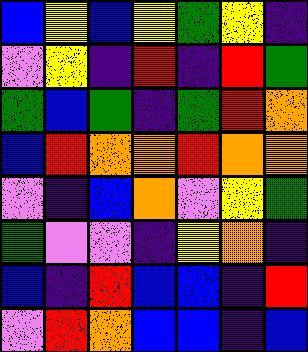[["blue", "yellow", "blue", "yellow", "green", "yellow", "indigo"], ["violet", "yellow", "indigo", "red", "indigo", "red", "green"], ["green", "blue", "green", "indigo", "green", "red", "orange"], ["blue", "red", "orange", "orange", "red", "orange", "orange"], ["violet", "indigo", "blue", "orange", "violet", "yellow", "green"], ["green", "violet", "violet", "indigo", "yellow", "orange", "indigo"], ["blue", "indigo", "red", "blue", "blue", "indigo", "red"], ["violet", "red", "orange", "blue", "blue", "indigo", "blue"]]